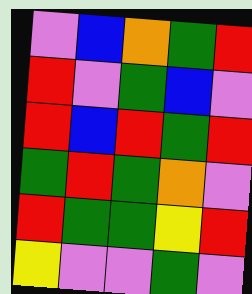[["violet", "blue", "orange", "green", "red"], ["red", "violet", "green", "blue", "violet"], ["red", "blue", "red", "green", "red"], ["green", "red", "green", "orange", "violet"], ["red", "green", "green", "yellow", "red"], ["yellow", "violet", "violet", "green", "violet"]]